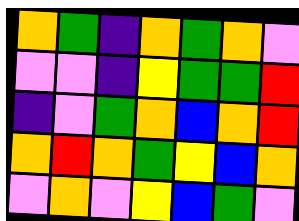[["orange", "green", "indigo", "orange", "green", "orange", "violet"], ["violet", "violet", "indigo", "yellow", "green", "green", "red"], ["indigo", "violet", "green", "orange", "blue", "orange", "red"], ["orange", "red", "orange", "green", "yellow", "blue", "orange"], ["violet", "orange", "violet", "yellow", "blue", "green", "violet"]]